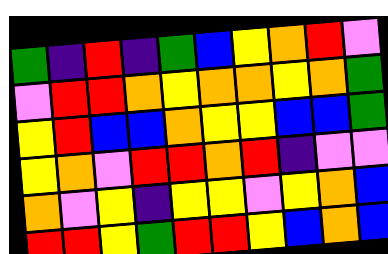[["green", "indigo", "red", "indigo", "green", "blue", "yellow", "orange", "red", "violet"], ["violet", "red", "red", "orange", "yellow", "orange", "orange", "yellow", "orange", "green"], ["yellow", "red", "blue", "blue", "orange", "yellow", "yellow", "blue", "blue", "green"], ["yellow", "orange", "violet", "red", "red", "orange", "red", "indigo", "violet", "violet"], ["orange", "violet", "yellow", "indigo", "yellow", "yellow", "violet", "yellow", "orange", "blue"], ["red", "red", "yellow", "green", "red", "red", "yellow", "blue", "orange", "blue"]]